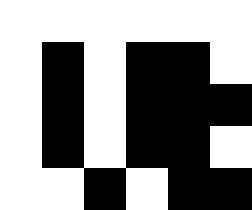[["white", "white", "white", "white", "white", "white"], ["white", "black", "white", "black", "black", "white"], ["white", "black", "white", "black", "black", "black"], ["white", "black", "white", "black", "black", "white"], ["white", "white", "black", "white", "black", "black"]]